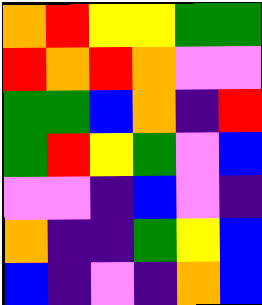[["orange", "red", "yellow", "yellow", "green", "green"], ["red", "orange", "red", "orange", "violet", "violet"], ["green", "green", "blue", "orange", "indigo", "red"], ["green", "red", "yellow", "green", "violet", "blue"], ["violet", "violet", "indigo", "blue", "violet", "indigo"], ["orange", "indigo", "indigo", "green", "yellow", "blue"], ["blue", "indigo", "violet", "indigo", "orange", "blue"]]